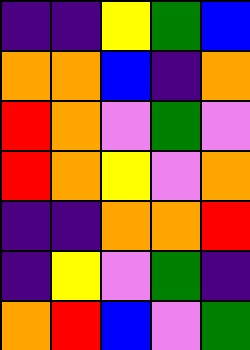[["indigo", "indigo", "yellow", "green", "blue"], ["orange", "orange", "blue", "indigo", "orange"], ["red", "orange", "violet", "green", "violet"], ["red", "orange", "yellow", "violet", "orange"], ["indigo", "indigo", "orange", "orange", "red"], ["indigo", "yellow", "violet", "green", "indigo"], ["orange", "red", "blue", "violet", "green"]]